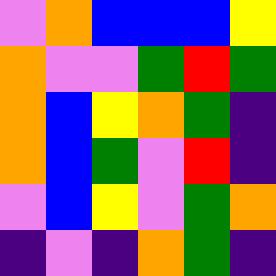[["violet", "orange", "blue", "blue", "blue", "yellow"], ["orange", "violet", "violet", "green", "red", "green"], ["orange", "blue", "yellow", "orange", "green", "indigo"], ["orange", "blue", "green", "violet", "red", "indigo"], ["violet", "blue", "yellow", "violet", "green", "orange"], ["indigo", "violet", "indigo", "orange", "green", "indigo"]]